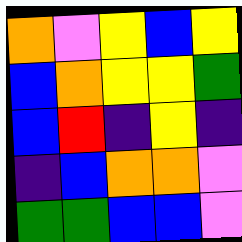[["orange", "violet", "yellow", "blue", "yellow"], ["blue", "orange", "yellow", "yellow", "green"], ["blue", "red", "indigo", "yellow", "indigo"], ["indigo", "blue", "orange", "orange", "violet"], ["green", "green", "blue", "blue", "violet"]]